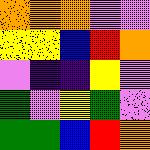[["orange", "orange", "orange", "violet", "violet"], ["yellow", "yellow", "blue", "red", "orange"], ["violet", "indigo", "indigo", "yellow", "violet"], ["green", "violet", "yellow", "green", "violet"], ["green", "green", "blue", "red", "orange"]]